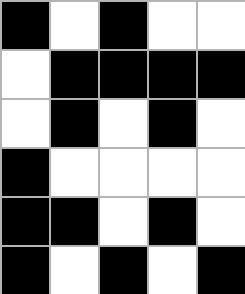[["black", "white", "black", "white", "white"], ["white", "black", "black", "black", "black"], ["white", "black", "white", "black", "white"], ["black", "white", "white", "white", "white"], ["black", "black", "white", "black", "white"], ["black", "white", "black", "white", "black"]]